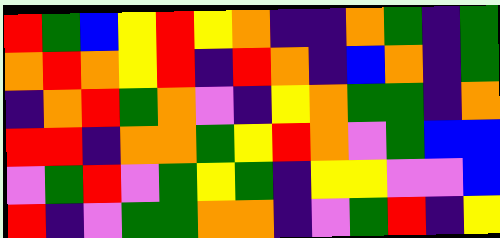[["red", "green", "blue", "yellow", "red", "yellow", "orange", "indigo", "indigo", "orange", "green", "indigo", "green"], ["orange", "red", "orange", "yellow", "red", "indigo", "red", "orange", "indigo", "blue", "orange", "indigo", "green"], ["indigo", "orange", "red", "green", "orange", "violet", "indigo", "yellow", "orange", "green", "green", "indigo", "orange"], ["red", "red", "indigo", "orange", "orange", "green", "yellow", "red", "orange", "violet", "green", "blue", "blue"], ["violet", "green", "red", "violet", "green", "yellow", "green", "indigo", "yellow", "yellow", "violet", "violet", "blue"], ["red", "indigo", "violet", "green", "green", "orange", "orange", "indigo", "violet", "green", "red", "indigo", "yellow"]]